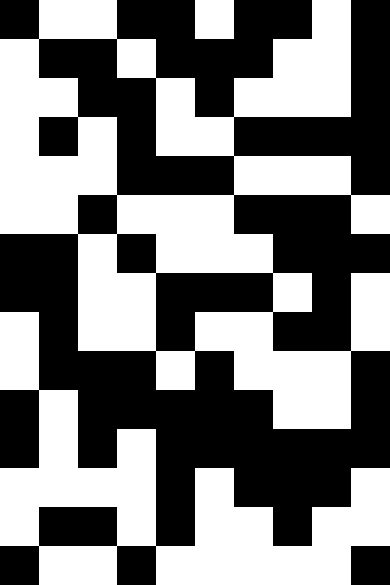[["black", "white", "white", "black", "black", "white", "black", "black", "white", "black"], ["white", "black", "black", "white", "black", "black", "black", "white", "white", "black"], ["white", "white", "black", "black", "white", "black", "white", "white", "white", "black"], ["white", "black", "white", "black", "white", "white", "black", "black", "black", "black"], ["white", "white", "white", "black", "black", "black", "white", "white", "white", "black"], ["white", "white", "black", "white", "white", "white", "black", "black", "black", "white"], ["black", "black", "white", "black", "white", "white", "white", "black", "black", "black"], ["black", "black", "white", "white", "black", "black", "black", "white", "black", "white"], ["white", "black", "white", "white", "black", "white", "white", "black", "black", "white"], ["white", "black", "black", "black", "white", "black", "white", "white", "white", "black"], ["black", "white", "black", "black", "black", "black", "black", "white", "white", "black"], ["black", "white", "black", "white", "black", "black", "black", "black", "black", "black"], ["white", "white", "white", "white", "black", "white", "black", "black", "black", "white"], ["white", "black", "black", "white", "black", "white", "white", "black", "white", "white"], ["black", "white", "white", "black", "white", "white", "white", "white", "white", "black"]]